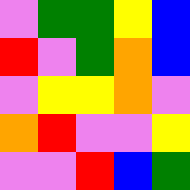[["violet", "green", "green", "yellow", "blue"], ["red", "violet", "green", "orange", "blue"], ["violet", "yellow", "yellow", "orange", "violet"], ["orange", "red", "violet", "violet", "yellow"], ["violet", "violet", "red", "blue", "green"]]